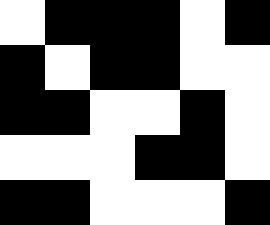[["white", "black", "black", "black", "white", "black"], ["black", "white", "black", "black", "white", "white"], ["black", "black", "white", "white", "black", "white"], ["white", "white", "white", "black", "black", "white"], ["black", "black", "white", "white", "white", "black"]]